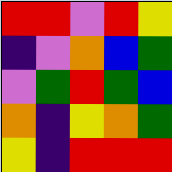[["red", "red", "violet", "red", "yellow"], ["indigo", "violet", "orange", "blue", "green"], ["violet", "green", "red", "green", "blue"], ["orange", "indigo", "yellow", "orange", "green"], ["yellow", "indigo", "red", "red", "red"]]